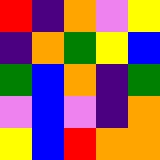[["red", "indigo", "orange", "violet", "yellow"], ["indigo", "orange", "green", "yellow", "blue"], ["green", "blue", "orange", "indigo", "green"], ["violet", "blue", "violet", "indigo", "orange"], ["yellow", "blue", "red", "orange", "orange"]]